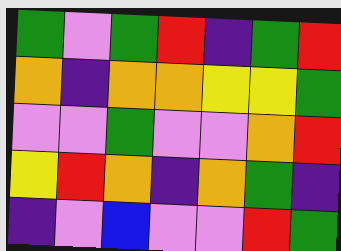[["green", "violet", "green", "red", "indigo", "green", "red"], ["orange", "indigo", "orange", "orange", "yellow", "yellow", "green"], ["violet", "violet", "green", "violet", "violet", "orange", "red"], ["yellow", "red", "orange", "indigo", "orange", "green", "indigo"], ["indigo", "violet", "blue", "violet", "violet", "red", "green"]]